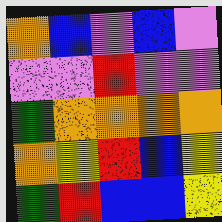[["orange", "blue", "violet", "blue", "violet"], ["violet", "violet", "red", "violet", "violet"], ["green", "orange", "orange", "orange", "orange"], ["orange", "yellow", "red", "blue", "yellow"], ["green", "red", "blue", "blue", "yellow"]]